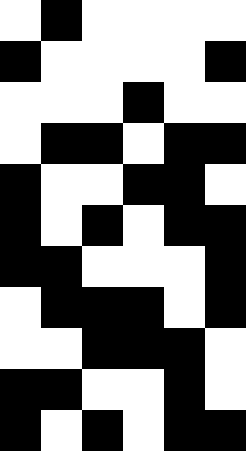[["white", "black", "white", "white", "white", "white"], ["black", "white", "white", "white", "white", "black"], ["white", "white", "white", "black", "white", "white"], ["white", "black", "black", "white", "black", "black"], ["black", "white", "white", "black", "black", "white"], ["black", "white", "black", "white", "black", "black"], ["black", "black", "white", "white", "white", "black"], ["white", "black", "black", "black", "white", "black"], ["white", "white", "black", "black", "black", "white"], ["black", "black", "white", "white", "black", "white"], ["black", "white", "black", "white", "black", "black"]]